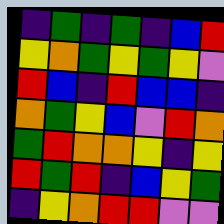[["indigo", "green", "indigo", "green", "indigo", "blue", "red"], ["yellow", "orange", "green", "yellow", "green", "yellow", "violet"], ["red", "blue", "indigo", "red", "blue", "blue", "indigo"], ["orange", "green", "yellow", "blue", "violet", "red", "orange"], ["green", "red", "orange", "orange", "yellow", "indigo", "yellow"], ["red", "green", "red", "indigo", "blue", "yellow", "green"], ["indigo", "yellow", "orange", "red", "red", "violet", "violet"]]